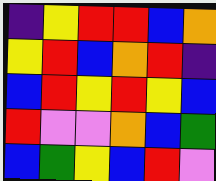[["indigo", "yellow", "red", "red", "blue", "orange"], ["yellow", "red", "blue", "orange", "red", "indigo"], ["blue", "red", "yellow", "red", "yellow", "blue"], ["red", "violet", "violet", "orange", "blue", "green"], ["blue", "green", "yellow", "blue", "red", "violet"]]